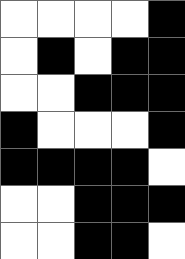[["white", "white", "white", "white", "black"], ["white", "black", "white", "black", "black"], ["white", "white", "black", "black", "black"], ["black", "white", "white", "white", "black"], ["black", "black", "black", "black", "white"], ["white", "white", "black", "black", "black"], ["white", "white", "black", "black", "white"]]